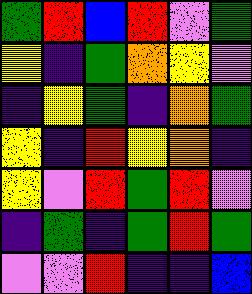[["green", "red", "blue", "red", "violet", "green"], ["yellow", "indigo", "green", "orange", "yellow", "violet"], ["indigo", "yellow", "green", "indigo", "orange", "green"], ["yellow", "indigo", "red", "yellow", "orange", "indigo"], ["yellow", "violet", "red", "green", "red", "violet"], ["indigo", "green", "indigo", "green", "red", "green"], ["violet", "violet", "red", "indigo", "indigo", "blue"]]